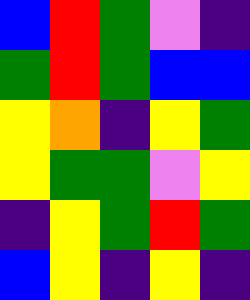[["blue", "red", "green", "violet", "indigo"], ["green", "red", "green", "blue", "blue"], ["yellow", "orange", "indigo", "yellow", "green"], ["yellow", "green", "green", "violet", "yellow"], ["indigo", "yellow", "green", "red", "green"], ["blue", "yellow", "indigo", "yellow", "indigo"]]